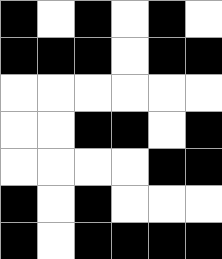[["black", "white", "black", "white", "black", "white"], ["black", "black", "black", "white", "black", "black"], ["white", "white", "white", "white", "white", "white"], ["white", "white", "black", "black", "white", "black"], ["white", "white", "white", "white", "black", "black"], ["black", "white", "black", "white", "white", "white"], ["black", "white", "black", "black", "black", "black"]]